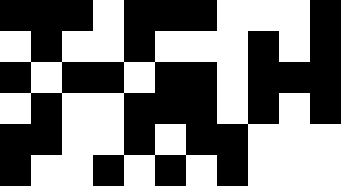[["black", "black", "black", "white", "black", "black", "black", "white", "white", "white", "black"], ["white", "black", "white", "white", "black", "white", "white", "white", "black", "white", "black"], ["black", "white", "black", "black", "white", "black", "black", "white", "black", "black", "black"], ["white", "black", "white", "white", "black", "black", "black", "white", "black", "white", "black"], ["black", "black", "white", "white", "black", "white", "black", "black", "white", "white", "white"], ["black", "white", "white", "black", "white", "black", "white", "black", "white", "white", "white"]]